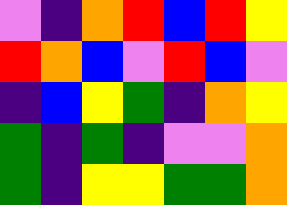[["violet", "indigo", "orange", "red", "blue", "red", "yellow"], ["red", "orange", "blue", "violet", "red", "blue", "violet"], ["indigo", "blue", "yellow", "green", "indigo", "orange", "yellow"], ["green", "indigo", "green", "indigo", "violet", "violet", "orange"], ["green", "indigo", "yellow", "yellow", "green", "green", "orange"]]